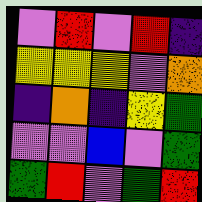[["violet", "red", "violet", "red", "indigo"], ["yellow", "yellow", "yellow", "violet", "orange"], ["indigo", "orange", "indigo", "yellow", "green"], ["violet", "violet", "blue", "violet", "green"], ["green", "red", "violet", "green", "red"]]